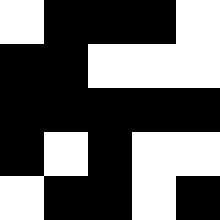[["white", "black", "black", "black", "white"], ["black", "black", "white", "white", "white"], ["black", "black", "black", "black", "black"], ["black", "white", "black", "white", "white"], ["white", "black", "black", "white", "black"]]